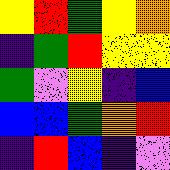[["yellow", "red", "green", "yellow", "orange"], ["indigo", "green", "red", "yellow", "yellow"], ["green", "violet", "yellow", "indigo", "blue"], ["blue", "blue", "green", "orange", "red"], ["indigo", "red", "blue", "indigo", "violet"]]